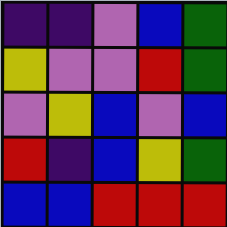[["indigo", "indigo", "violet", "blue", "green"], ["yellow", "violet", "violet", "red", "green"], ["violet", "yellow", "blue", "violet", "blue"], ["red", "indigo", "blue", "yellow", "green"], ["blue", "blue", "red", "red", "red"]]